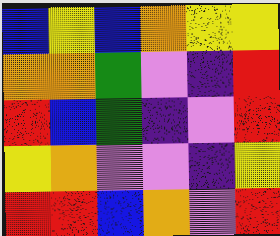[["blue", "yellow", "blue", "orange", "yellow", "yellow"], ["orange", "orange", "green", "violet", "indigo", "red"], ["red", "blue", "green", "indigo", "violet", "red"], ["yellow", "orange", "violet", "violet", "indigo", "yellow"], ["red", "red", "blue", "orange", "violet", "red"]]